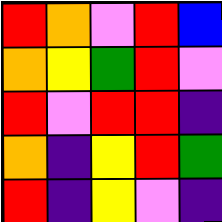[["red", "orange", "violet", "red", "blue"], ["orange", "yellow", "green", "red", "violet"], ["red", "violet", "red", "red", "indigo"], ["orange", "indigo", "yellow", "red", "green"], ["red", "indigo", "yellow", "violet", "indigo"]]